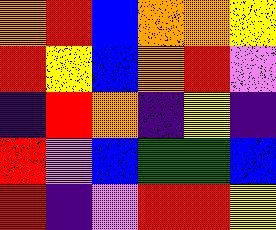[["orange", "red", "blue", "orange", "orange", "yellow"], ["red", "yellow", "blue", "orange", "red", "violet"], ["indigo", "red", "orange", "indigo", "yellow", "indigo"], ["red", "violet", "blue", "green", "green", "blue"], ["red", "indigo", "violet", "red", "red", "yellow"]]